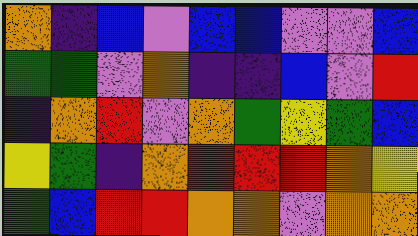[["orange", "indigo", "blue", "violet", "blue", "blue", "violet", "violet", "blue"], ["green", "green", "violet", "orange", "indigo", "indigo", "blue", "violet", "red"], ["indigo", "orange", "red", "violet", "orange", "green", "yellow", "green", "blue"], ["yellow", "green", "indigo", "orange", "red", "red", "red", "orange", "yellow"], ["green", "blue", "red", "red", "orange", "orange", "violet", "orange", "orange"]]